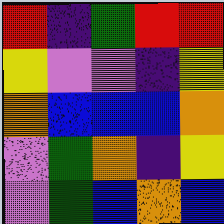[["red", "indigo", "green", "red", "red"], ["yellow", "violet", "violet", "indigo", "yellow"], ["orange", "blue", "blue", "blue", "orange"], ["violet", "green", "orange", "indigo", "yellow"], ["violet", "green", "blue", "orange", "blue"]]